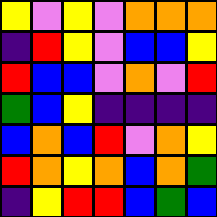[["yellow", "violet", "yellow", "violet", "orange", "orange", "orange"], ["indigo", "red", "yellow", "violet", "blue", "blue", "yellow"], ["red", "blue", "blue", "violet", "orange", "violet", "red"], ["green", "blue", "yellow", "indigo", "indigo", "indigo", "indigo"], ["blue", "orange", "blue", "red", "violet", "orange", "yellow"], ["red", "orange", "yellow", "orange", "blue", "orange", "green"], ["indigo", "yellow", "red", "red", "blue", "green", "blue"]]